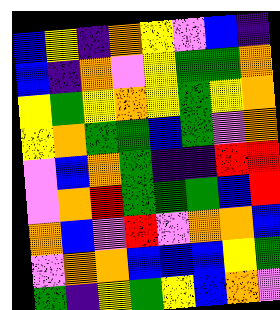[["blue", "yellow", "indigo", "orange", "yellow", "violet", "blue", "indigo"], ["blue", "indigo", "orange", "violet", "yellow", "green", "green", "orange"], ["yellow", "green", "yellow", "orange", "yellow", "green", "yellow", "orange"], ["yellow", "orange", "green", "green", "blue", "green", "violet", "orange"], ["violet", "blue", "orange", "green", "indigo", "indigo", "red", "red"], ["violet", "orange", "red", "green", "green", "green", "blue", "red"], ["orange", "blue", "violet", "red", "violet", "orange", "orange", "blue"], ["violet", "orange", "orange", "blue", "blue", "blue", "yellow", "green"], ["green", "indigo", "yellow", "green", "yellow", "blue", "orange", "violet"]]